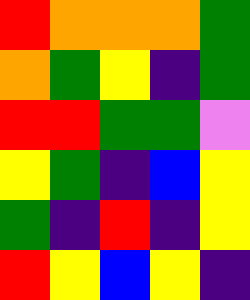[["red", "orange", "orange", "orange", "green"], ["orange", "green", "yellow", "indigo", "green"], ["red", "red", "green", "green", "violet"], ["yellow", "green", "indigo", "blue", "yellow"], ["green", "indigo", "red", "indigo", "yellow"], ["red", "yellow", "blue", "yellow", "indigo"]]